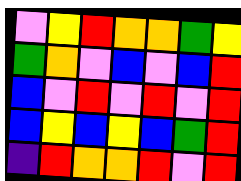[["violet", "yellow", "red", "orange", "orange", "green", "yellow"], ["green", "orange", "violet", "blue", "violet", "blue", "red"], ["blue", "violet", "red", "violet", "red", "violet", "red"], ["blue", "yellow", "blue", "yellow", "blue", "green", "red"], ["indigo", "red", "orange", "orange", "red", "violet", "red"]]